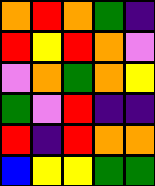[["orange", "red", "orange", "green", "indigo"], ["red", "yellow", "red", "orange", "violet"], ["violet", "orange", "green", "orange", "yellow"], ["green", "violet", "red", "indigo", "indigo"], ["red", "indigo", "red", "orange", "orange"], ["blue", "yellow", "yellow", "green", "green"]]